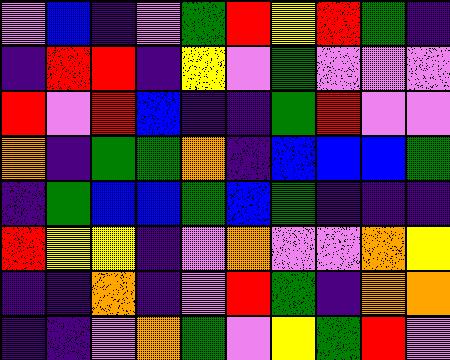[["violet", "blue", "indigo", "violet", "green", "red", "yellow", "red", "green", "indigo"], ["indigo", "red", "red", "indigo", "yellow", "violet", "green", "violet", "violet", "violet"], ["red", "violet", "red", "blue", "indigo", "indigo", "green", "red", "violet", "violet"], ["orange", "indigo", "green", "green", "orange", "indigo", "blue", "blue", "blue", "green"], ["indigo", "green", "blue", "blue", "green", "blue", "green", "indigo", "indigo", "indigo"], ["red", "yellow", "yellow", "indigo", "violet", "orange", "violet", "violet", "orange", "yellow"], ["indigo", "indigo", "orange", "indigo", "violet", "red", "green", "indigo", "orange", "orange"], ["indigo", "indigo", "violet", "orange", "green", "violet", "yellow", "green", "red", "violet"]]